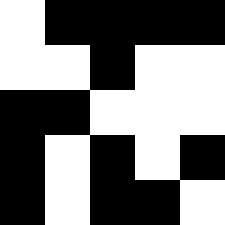[["white", "black", "black", "black", "black"], ["white", "white", "black", "white", "white"], ["black", "black", "white", "white", "white"], ["black", "white", "black", "white", "black"], ["black", "white", "black", "black", "white"]]